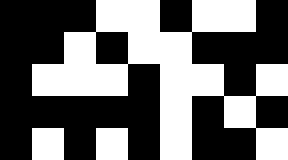[["black", "black", "black", "white", "white", "black", "white", "white", "black"], ["black", "black", "white", "black", "white", "white", "black", "black", "black"], ["black", "white", "white", "white", "black", "white", "white", "black", "white"], ["black", "black", "black", "black", "black", "white", "black", "white", "black"], ["black", "white", "black", "white", "black", "white", "black", "black", "white"]]